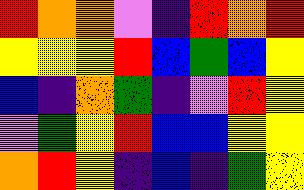[["red", "orange", "orange", "violet", "indigo", "red", "orange", "red"], ["yellow", "yellow", "yellow", "red", "blue", "green", "blue", "yellow"], ["blue", "indigo", "orange", "green", "indigo", "violet", "red", "yellow"], ["violet", "green", "yellow", "red", "blue", "blue", "yellow", "yellow"], ["orange", "red", "yellow", "indigo", "blue", "indigo", "green", "yellow"]]